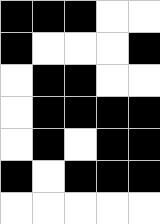[["black", "black", "black", "white", "white"], ["black", "white", "white", "white", "black"], ["white", "black", "black", "white", "white"], ["white", "black", "black", "black", "black"], ["white", "black", "white", "black", "black"], ["black", "white", "black", "black", "black"], ["white", "white", "white", "white", "white"]]